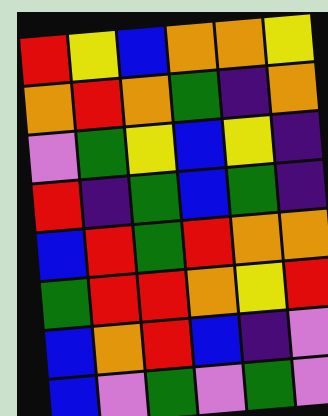[["red", "yellow", "blue", "orange", "orange", "yellow"], ["orange", "red", "orange", "green", "indigo", "orange"], ["violet", "green", "yellow", "blue", "yellow", "indigo"], ["red", "indigo", "green", "blue", "green", "indigo"], ["blue", "red", "green", "red", "orange", "orange"], ["green", "red", "red", "orange", "yellow", "red"], ["blue", "orange", "red", "blue", "indigo", "violet"], ["blue", "violet", "green", "violet", "green", "violet"]]